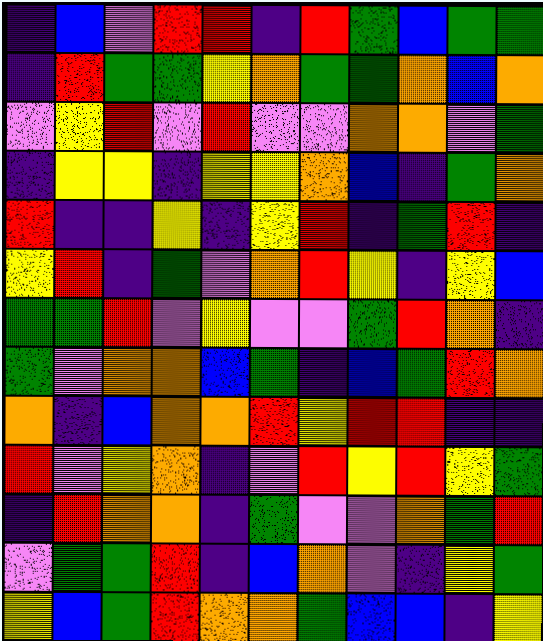[["indigo", "blue", "violet", "red", "red", "indigo", "red", "green", "blue", "green", "green"], ["indigo", "red", "green", "green", "yellow", "orange", "green", "green", "orange", "blue", "orange"], ["violet", "yellow", "red", "violet", "red", "violet", "violet", "orange", "orange", "violet", "green"], ["indigo", "yellow", "yellow", "indigo", "yellow", "yellow", "orange", "blue", "indigo", "green", "orange"], ["red", "indigo", "indigo", "yellow", "indigo", "yellow", "red", "indigo", "green", "red", "indigo"], ["yellow", "red", "indigo", "green", "violet", "orange", "red", "yellow", "indigo", "yellow", "blue"], ["green", "green", "red", "violet", "yellow", "violet", "violet", "green", "red", "orange", "indigo"], ["green", "violet", "orange", "orange", "blue", "green", "indigo", "blue", "green", "red", "orange"], ["orange", "indigo", "blue", "orange", "orange", "red", "yellow", "red", "red", "indigo", "indigo"], ["red", "violet", "yellow", "orange", "indigo", "violet", "red", "yellow", "red", "yellow", "green"], ["indigo", "red", "orange", "orange", "indigo", "green", "violet", "violet", "orange", "green", "red"], ["violet", "green", "green", "red", "indigo", "blue", "orange", "violet", "indigo", "yellow", "green"], ["yellow", "blue", "green", "red", "orange", "orange", "green", "blue", "blue", "indigo", "yellow"]]